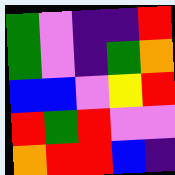[["green", "violet", "indigo", "indigo", "red"], ["green", "violet", "indigo", "green", "orange"], ["blue", "blue", "violet", "yellow", "red"], ["red", "green", "red", "violet", "violet"], ["orange", "red", "red", "blue", "indigo"]]